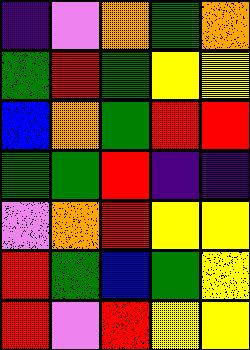[["indigo", "violet", "orange", "green", "orange"], ["green", "red", "green", "yellow", "yellow"], ["blue", "orange", "green", "red", "red"], ["green", "green", "red", "indigo", "indigo"], ["violet", "orange", "red", "yellow", "yellow"], ["red", "green", "blue", "green", "yellow"], ["red", "violet", "red", "yellow", "yellow"]]